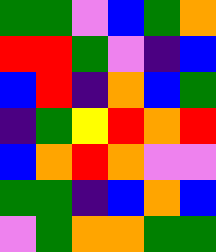[["green", "green", "violet", "blue", "green", "orange"], ["red", "red", "green", "violet", "indigo", "blue"], ["blue", "red", "indigo", "orange", "blue", "green"], ["indigo", "green", "yellow", "red", "orange", "red"], ["blue", "orange", "red", "orange", "violet", "violet"], ["green", "green", "indigo", "blue", "orange", "blue"], ["violet", "green", "orange", "orange", "green", "green"]]